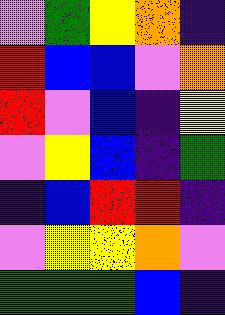[["violet", "green", "yellow", "orange", "indigo"], ["red", "blue", "blue", "violet", "orange"], ["red", "violet", "blue", "indigo", "yellow"], ["violet", "yellow", "blue", "indigo", "green"], ["indigo", "blue", "red", "red", "indigo"], ["violet", "yellow", "yellow", "orange", "violet"], ["green", "green", "green", "blue", "indigo"]]